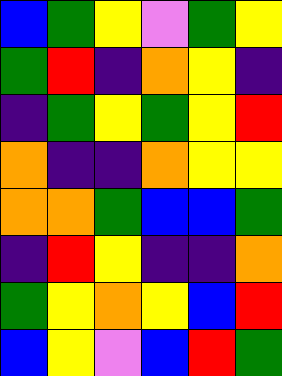[["blue", "green", "yellow", "violet", "green", "yellow"], ["green", "red", "indigo", "orange", "yellow", "indigo"], ["indigo", "green", "yellow", "green", "yellow", "red"], ["orange", "indigo", "indigo", "orange", "yellow", "yellow"], ["orange", "orange", "green", "blue", "blue", "green"], ["indigo", "red", "yellow", "indigo", "indigo", "orange"], ["green", "yellow", "orange", "yellow", "blue", "red"], ["blue", "yellow", "violet", "blue", "red", "green"]]